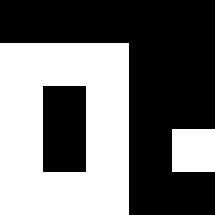[["black", "black", "black", "black", "black"], ["white", "white", "white", "black", "black"], ["white", "black", "white", "black", "black"], ["white", "black", "white", "black", "white"], ["white", "white", "white", "black", "black"]]